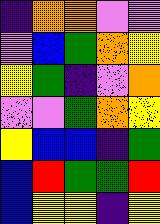[["indigo", "orange", "orange", "violet", "violet"], ["violet", "blue", "green", "orange", "yellow"], ["yellow", "green", "indigo", "violet", "orange"], ["violet", "violet", "green", "orange", "yellow"], ["yellow", "blue", "blue", "indigo", "green"], ["blue", "red", "green", "green", "red"], ["blue", "yellow", "yellow", "indigo", "yellow"]]